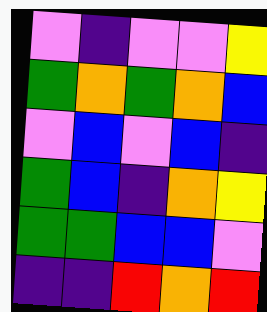[["violet", "indigo", "violet", "violet", "yellow"], ["green", "orange", "green", "orange", "blue"], ["violet", "blue", "violet", "blue", "indigo"], ["green", "blue", "indigo", "orange", "yellow"], ["green", "green", "blue", "blue", "violet"], ["indigo", "indigo", "red", "orange", "red"]]